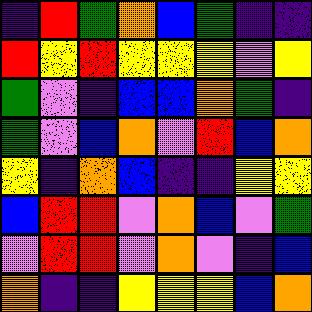[["indigo", "red", "green", "orange", "blue", "green", "indigo", "indigo"], ["red", "yellow", "red", "yellow", "yellow", "yellow", "violet", "yellow"], ["green", "violet", "indigo", "blue", "blue", "orange", "green", "indigo"], ["green", "violet", "blue", "orange", "violet", "red", "blue", "orange"], ["yellow", "indigo", "orange", "blue", "indigo", "indigo", "yellow", "yellow"], ["blue", "red", "red", "violet", "orange", "blue", "violet", "green"], ["violet", "red", "red", "violet", "orange", "violet", "indigo", "blue"], ["orange", "indigo", "indigo", "yellow", "yellow", "yellow", "blue", "orange"]]